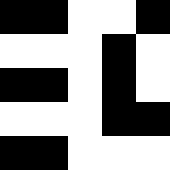[["black", "black", "white", "white", "black"], ["white", "white", "white", "black", "white"], ["black", "black", "white", "black", "white"], ["white", "white", "white", "black", "black"], ["black", "black", "white", "white", "white"]]